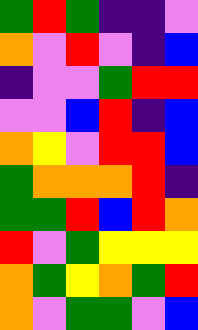[["green", "red", "green", "indigo", "indigo", "violet"], ["orange", "violet", "red", "violet", "indigo", "blue"], ["indigo", "violet", "violet", "green", "red", "red"], ["violet", "violet", "blue", "red", "indigo", "blue"], ["orange", "yellow", "violet", "red", "red", "blue"], ["green", "orange", "orange", "orange", "red", "indigo"], ["green", "green", "red", "blue", "red", "orange"], ["red", "violet", "green", "yellow", "yellow", "yellow"], ["orange", "green", "yellow", "orange", "green", "red"], ["orange", "violet", "green", "green", "violet", "blue"]]